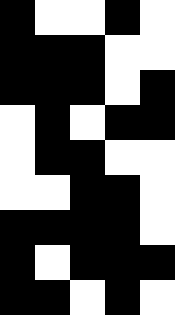[["black", "white", "white", "black", "white"], ["black", "black", "black", "white", "white"], ["black", "black", "black", "white", "black"], ["white", "black", "white", "black", "black"], ["white", "black", "black", "white", "white"], ["white", "white", "black", "black", "white"], ["black", "black", "black", "black", "white"], ["black", "white", "black", "black", "black"], ["black", "black", "white", "black", "white"]]